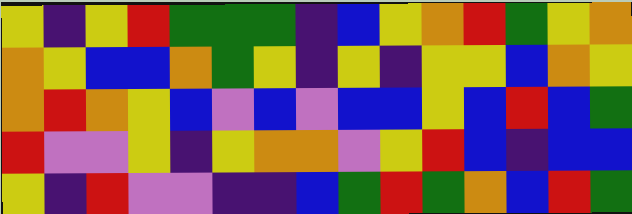[["yellow", "indigo", "yellow", "red", "green", "green", "green", "indigo", "blue", "yellow", "orange", "red", "green", "yellow", "orange"], ["orange", "yellow", "blue", "blue", "orange", "green", "yellow", "indigo", "yellow", "indigo", "yellow", "yellow", "blue", "orange", "yellow"], ["orange", "red", "orange", "yellow", "blue", "violet", "blue", "violet", "blue", "blue", "yellow", "blue", "red", "blue", "green"], ["red", "violet", "violet", "yellow", "indigo", "yellow", "orange", "orange", "violet", "yellow", "red", "blue", "indigo", "blue", "blue"], ["yellow", "indigo", "red", "violet", "violet", "indigo", "indigo", "blue", "green", "red", "green", "orange", "blue", "red", "green"]]